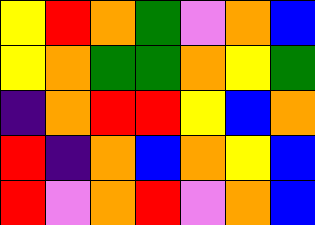[["yellow", "red", "orange", "green", "violet", "orange", "blue"], ["yellow", "orange", "green", "green", "orange", "yellow", "green"], ["indigo", "orange", "red", "red", "yellow", "blue", "orange"], ["red", "indigo", "orange", "blue", "orange", "yellow", "blue"], ["red", "violet", "orange", "red", "violet", "orange", "blue"]]